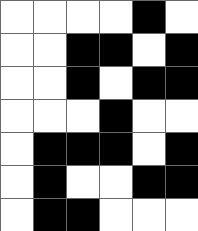[["white", "white", "white", "white", "black", "white"], ["white", "white", "black", "black", "white", "black"], ["white", "white", "black", "white", "black", "black"], ["white", "white", "white", "black", "white", "white"], ["white", "black", "black", "black", "white", "black"], ["white", "black", "white", "white", "black", "black"], ["white", "black", "black", "white", "white", "white"]]